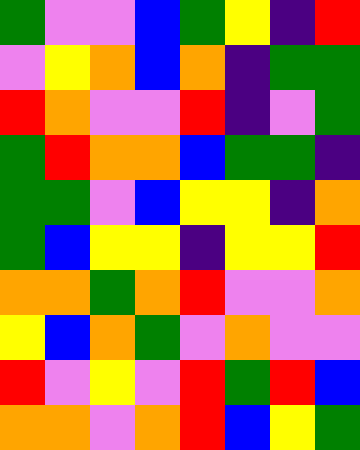[["green", "violet", "violet", "blue", "green", "yellow", "indigo", "red"], ["violet", "yellow", "orange", "blue", "orange", "indigo", "green", "green"], ["red", "orange", "violet", "violet", "red", "indigo", "violet", "green"], ["green", "red", "orange", "orange", "blue", "green", "green", "indigo"], ["green", "green", "violet", "blue", "yellow", "yellow", "indigo", "orange"], ["green", "blue", "yellow", "yellow", "indigo", "yellow", "yellow", "red"], ["orange", "orange", "green", "orange", "red", "violet", "violet", "orange"], ["yellow", "blue", "orange", "green", "violet", "orange", "violet", "violet"], ["red", "violet", "yellow", "violet", "red", "green", "red", "blue"], ["orange", "orange", "violet", "orange", "red", "blue", "yellow", "green"]]